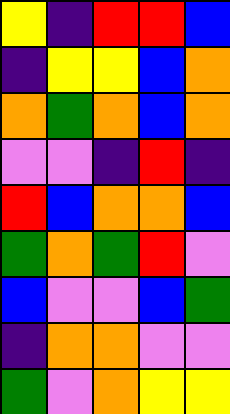[["yellow", "indigo", "red", "red", "blue"], ["indigo", "yellow", "yellow", "blue", "orange"], ["orange", "green", "orange", "blue", "orange"], ["violet", "violet", "indigo", "red", "indigo"], ["red", "blue", "orange", "orange", "blue"], ["green", "orange", "green", "red", "violet"], ["blue", "violet", "violet", "blue", "green"], ["indigo", "orange", "orange", "violet", "violet"], ["green", "violet", "orange", "yellow", "yellow"]]